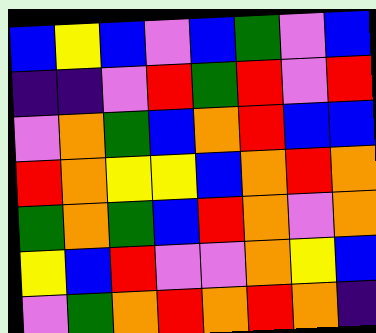[["blue", "yellow", "blue", "violet", "blue", "green", "violet", "blue"], ["indigo", "indigo", "violet", "red", "green", "red", "violet", "red"], ["violet", "orange", "green", "blue", "orange", "red", "blue", "blue"], ["red", "orange", "yellow", "yellow", "blue", "orange", "red", "orange"], ["green", "orange", "green", "blue", "red", "orange", "violet", "orange"], ["yellow", "blue", "red", "violet", "violet", "orange", "yellow", "blue"], ["violet", "green", "orange", "red", "orange", "red", "orange", "indigo"]]